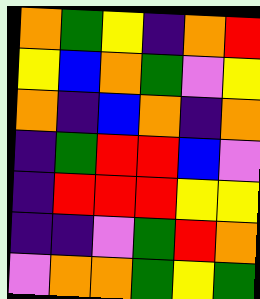[["orange", "green", "yellow", "indigo", "orange", "red"], ["yellow", "blue", "orange", "green", "violet", "yellow"], ["orange", "indigo", "blue", "orange", "indigo", "orange"], ["indigo", "green", "red", "red", "blue", "violet"], ["indigo", "red", "red", "red", "yellow", "yellow"], ["indigo", "indigo", "violet", "green", "red", "orange"], ["violet", "orange", "orange", "green", "yellow", "green"]]